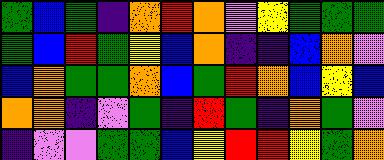[["green", "blue", "green", "indigo", "orange", "red", "orange", "violet", "yellow", "green", "green", "green"], ["green", "blue", "red", "green", "yellow", "blue", "orange", "indigo", "indigo", "blue", "orange", "violet"], ["blue", "orange", "green", "green", "orange", "blue", "green", "red", "orange", "blue", "yellow", "blue"], ["orange", "orange", "indigo", "violet", "green", "indigo", "red", "green", "indigo", "orange", "green", "violet"], ["indigo", "violet", "violet", "green", "green", "blue", "yellow", "red", "red", "yellow", "green", "orange"]]